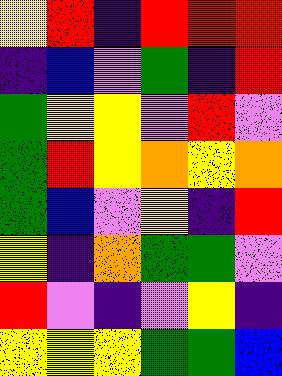[["yellow", "red", "indigo", "red", "red", "red"], ["indigo", "blue", "violet", "green", "indigo", "red"], ["green", "yellow", "yellow", "violet", "red", "violet"], ["green", "red", "yellow", "orange", "yellow", "orange"], ["green", "blue", "violet", "yellow", "indigo", "red"], ["yellow", "indigo", "orange", "green", "green", "violet"], ["red", "violet", "indigo", "violet", "yellow", "indigo"], ["yellow", "yellow", "yellow", "green", "green", "blue"]]